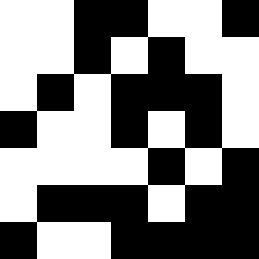[["white", "white", "black", "black", "white", "white", "black"], ["white", "white", "black", "white", "black", "white", "white"], ["white", "black", "white", "black", "black", "black", "white"], ["black", "white", "white", "black", "white", "black", "white"], ["white", "white", "white", "white", "black", "white", "black"], ["white", "black", "black", "black", "white", "black", "black"], ["black", "white", "white", "black", "black", "black", "black"]]